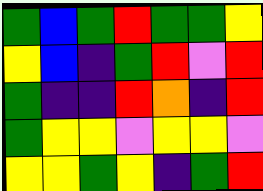[["green", "blue", "green", "red", "green", "green", "yellow"], ["yellow", "blue", "indigo", "green", "red", "violet", "red"], ["green", "indigo", "indigo", "red", "orange", "indigo", "red"], ["green", "yellow", "yellow", "violet", "yellow", "yellow", "violet"], ["yellow", "yellow", "green", "yellow", "indigo", "green", "red"]]